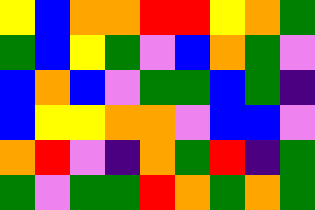[["yellow", "blue", "orange", "orange", "red", "red", "yellow", "orange", "green"], ["green", "blue", "yellow", "green", "violet", "blue", "orange", "green", "violet"], ["blue", "orange", "blue", "violet", "green", "green", "blue", "green", "indigo"], ["blue", "yellow", "yellow", "orange", "orange", "violet", "blue", "blue", "violet"], ["orange", "red", "violet", "indigo", "orange", "green", "red", "indigo", "green"], ["green", "violet", "green", "green", "red", "orange", "green", "orange", "green"]]